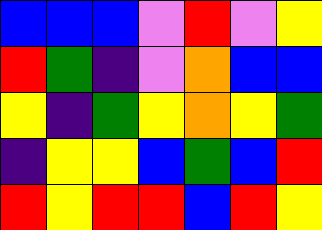[["blue", "blue", "blue", "violet", "red", "violet", "yellow"], ["red", "green", "indigo", "violet", "orange", "blue", "blue"], ["yellow", "indigo", "green", "yellow", "orange", "yellow", "green"], ["indigo", "yellow", "yellow", "blue", "green", "blue", "red"], ["red", "yellow", "red", "red", "blue", "red", "yellow"]]